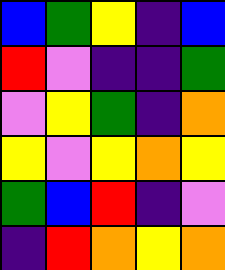[["blue", "green", "yellow", "indigo", "blue"], ["red", "violet", "indigo", "indigo", "green"], ["violet", "yellow", "green", "indigo", "orange"], ["yellow", "violet", "yellow", "orange", "yellow"], ["green", "blue", "red", "indigo", "violet"], ["indigo", "red", "orange", "yellow", "orange"]]